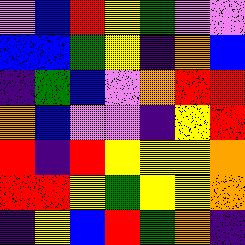[["violet", "blue", "red", "yellow", "green", "violet", "violet"], ["blue", "blue", "green", "yellow", "indigo", "orange", "blue"], ["indigo", "green", "blue", "violet", "orange", "red", "red"], ["orange", "blue", "violet", "violet", "indigo", "yellow", "red"], ["red", "indigo", "red", "yellow", "yellow", "yellow", "orange"], ["red", "red", "yellow", "green", "yellow", "yellow", "orange"], ["indigo", "yellow", "blue", "red", "green", "orange", "indigo"]]